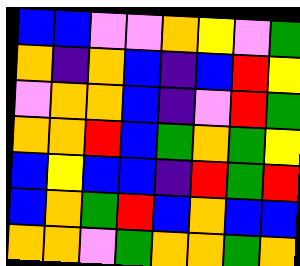[["blue", "blue", "violet", "violet", "orange", "yellow", "violet", "green"], ["orange", "indigo", "orange", "blue", "indigo", "blue", "red", "yellow"], ["violet", "orange", "orange", "blue", "indigo", "violet", "red", "green"], ["orange", "orange", "red", "blue", "green", "orange", "green", "yellow"], ["blue", "yellow", "blue", "blue", "indigo", "red", "green", "red"], ["blue", "orange", "green", "red", "blue", "orange", "blue", "blue"], ["orange", "orange", "violet", "green", "orange", "orange", "green", "orange"]]